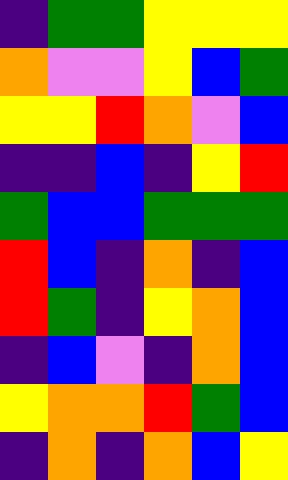[["indigo", "green", "green", "yellow", "yellow", "yellow"], ["orange", "violet", "violet", "yellow", "blue", "green"], ["yellow", "yellow", "red", "orange", "violet", "blue"], ["indigo", "indigo", "blue", "indigo", "yellow", "red"], ["green", "blue", "blue", "green", "green", "green"], ["red", "blue", "indigo", "orange", "indigo", "blue"], ["red", "green", "indigo", "yellow", "orange", "blue"], ["indigo", "blue", "violet", "indigo", "orange", "blue"], ["yellow", "orange", "orange", "red", "green", "blue"], ["indigo", "orange", "indigo", "orange", "blue", "yellow"]]